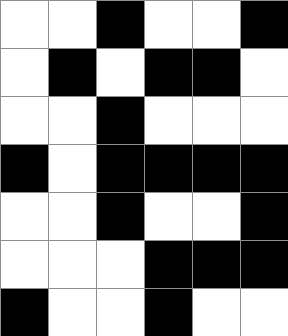[["white", "white", "black", "white", "white", "black"], ["white", "black", "white", "black", "black", "white"], ["white", "white", "black", "white", "white", "white"], ["black", "white", "black", "black", "black", "black"], ["white", "white", "black", "white", "white", "black"], ["white", "white", "white", "black", "black", "black"], ["black", "white", "white", "black", "white", "white"]]